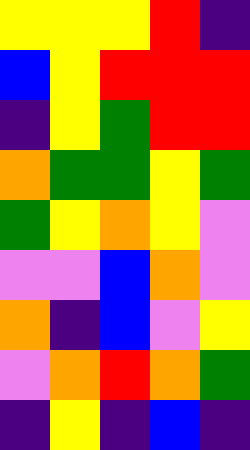[["yellow", "yellow", "yellow", "red", "indigo"], ["blue", "yellow", "red", "red", "red"], ["indigo", "yellow", "green", "red", "red"], ["orange", "green", "green", "yellow", "green"], ["green", "yellow", "orange", "yellow", "violet"], ["violet", "violet", "blue", "orange", "violet"], ["orange", "indigo", "blue", "violet", "yellow"], ["violet", "orange", "red", "orange", "green"], ["indigo", "yellow", "indigo", "blue", "indigo"]]